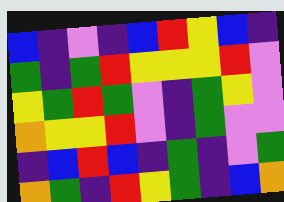[["blue", "indigo", "violet", "indigo", "blue", "red", "yellow", "blue", "indigo"], ["green", "indigo", "green", "red", "yellow", "yellow", "yellow", "red", "violet"], ["yellow", "green", "red", "green", "violet", "indigo", "green", "yellow", "violet"], ["orange", "yellow", "yellow", "red", "violet", "indigo", "green", "violet", "violet"], ["indigo", "blue", "red", "blue", "indigo", "green", "indigo", "violet", "green"], ["orange", "green", "indigo", "red", "yellow", "green", "indigo", "blue", "orange"]]